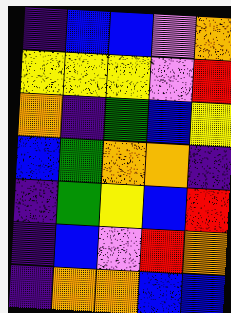[["indigo", "blue", "blue", "violet", "orange"], ["yellow", "yellow", "yellow", "violet", "red"], ["orange", "indigo", "green", "blue", "yellow"], ["blue", "green", "orange", "orange", "indigo"], ["indigo", "green", "yellow", "blue", "red"], ["indigo", "blue", "violet", "red", "orange"], ["indigo", "orange", "orange", "blue", "blue"]]